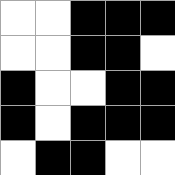[["white", "white", "black", "black", "black"], ["white", "white", "black", "black", "white"], ["black", "white", "white", "black", "black"], ["black", "white", "black", "black", "black"], ["white", "black", "black", "white", "white"]]